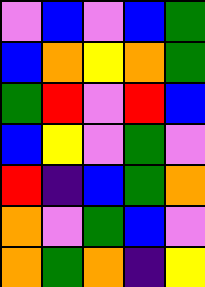[["violet", "blue", "violet", "blue", "green"], ["blue", "orange", "yellow", "orange", "green"], ["green", "red", "violet", "red", "blue"], ["blue", "yellow", "violet", "green", "violet"], ["red", "indigo", "blue", "green", "orange"], ["orange", "violet", "green", "blue", "violet"], ["orange", "green", "orange", "indigo", "yellow"]]